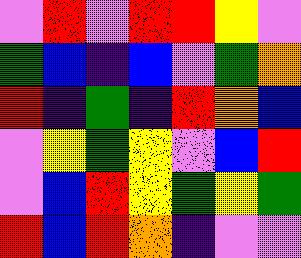[["violet", "red", "violet", "red", "red", "yellow", "violet"], ["green", "blue", "indigo", "blue", "violet", "green", "orange"], ["red", "indigo", "green", "indigo", "red", "orange", "blue"], ["violet", "yellow", "green", "yellow", "violet", "blue", "red"], ["violet", "blue", "red", "yellow", "green", "yellow", "green"], ["red", "blue", "red", "orange", "indigo", "violet", "violet"]]